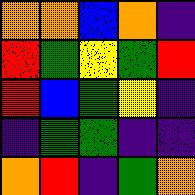[["orange", "orange", "blue", "orange", "indigo"], ["red", "green", "yellow", "green", "red"], ["red", "blue", "green", "yellow", "indigo"], ["indigo", "green", "green", "indigo", "indigo"], ["orange", "red", "indigo", "green", "orange"]]